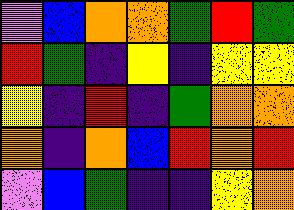[["violet", "blue", "orange", "orange", "green", "red", "green"], ["red", "green", "indigo", "yellow", "indigo", "yellow", "yellow"], ["yellow", "indigo", "red", "indigo", "green", "orange", "orange"], ["orange", "indigo", "orange", "blue", "red", "orange", "red"], ["violet", "blue", "green", "indigo", "indigo", "yellow", "orange"]]